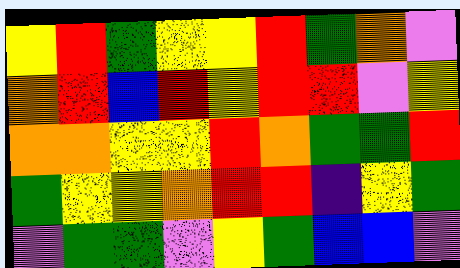[["yellow", "red", "green", "yellow", "yellow", "red", "green", "orange", "violet"], ["orange", "red", "blue", "red", "yellow", "red", "red", "violet", "yellow"], ["orange", "orange", "yellow", "yellow", "red", "orange", "green", "green", "red"], ["green", "yellow", "yellow", "orange", "red", "red", "indigo", "yellow", "green"], ["violet", "green", "green", "violet", "yellow", "green", "blue", "blue", "violet"]]